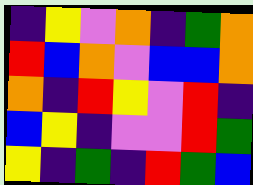[["indigo", "yellow", "violet", "orange", "indigo", "green", "orange"], ["red", "blue", "orange", "violet", "blue", "blue", "orange"], ["orange", "indigo", "red", "yellow", "violet", "red", "indigo"], ["blue", "yellow", "indigo", "violet", "violet", "red", "green"], ["yellow", "indigo", "green", "indigo", "red", "green", "blue"]]